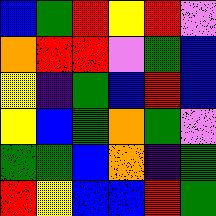[["blue", "green", "red", "yellow", "red", "violet"], ["orange", "red", "red", "violet", "green", "blue"], ["yellow", "indigo", "green", "blue", "red", "blue"], ["yellow", "blue", "green", "orange", "green", "violet"], ["green", "green", "blue", "orange", "indigo", "green"], ["red", "yellow", "blue", "blue", "red", "green"]]